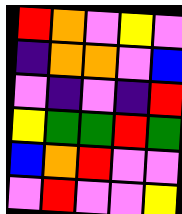[["red", "orange", "violet", "yellow", "violet"], ["indigo", "orange", "orange", "violet", "blue"], ["violet", "indigo", "violet", "indigo", "red"], ["yellow", "green", "green", "red", "green"], ["blue", "orange", "red", "violet", "violet"], ["violet", "red", "violet", "violet", "yellow"]]